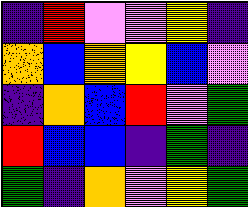[["indigo", "red", "violet", "violet", "yellow", "indigo"], ["orange", "blue", "orange", "yellow", "blue", "violet"], ["indigo", "orange", "blue", "red", "violet", "green"], ["red", "blue", "blue", "indigo", "green", "indigo"], ["green", "indigo", "orange", "violet", "yellow", "green"]]